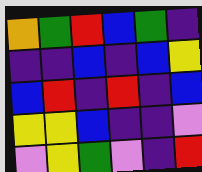[["orange", "green", "red", "blue", "green", "indigo"], ["indigo", "indigo", "blue", "indigo", "blue", "yellow"], ["blue", "red", "indigo", "red", "indigo", "blue"], ["yellow", "yellow", "blue", "indigo", "indigo", "violet"], ["violet", "yellow", "green", "violet", "indigo", "red"]]